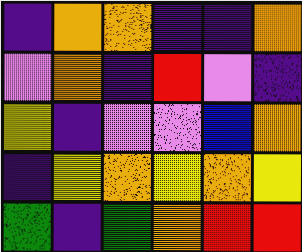[["indigo", "orange", "orange", "indigo", "indigo", "orange"], ["violet", "orange", "indigo", "red", "violet", "indigo"], ["yellow", "indigo", "violet", "violet", "blue", "orange"], ["indigo", "yellow", "orange", "yellow", "orange", "yellow"], ["green", "indigo", "green", "orange", "red", "red"]]